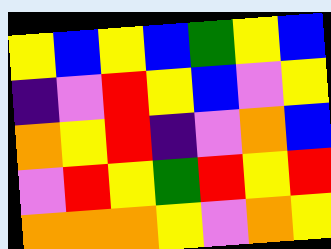[["yellow", "blue", "yellow", "blue", "green", "yellow", "blue"], ["indigo", "violet", "red", "yellow", "blue", "violet", "yellow"], ["orange", "yellow", "red", "indigo", "violet", "orange", "blue"], ["violet", "red", "yellow", "green", "red", "yellow", "red"], ["orange", "orange", "orange", "yellow", "violet", "orange", "yellow"]]